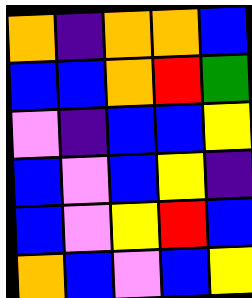[["orange", "indigo", "orange", "orange", "blue"], ["blue", "blue", "orange", "red", "green"], ["violet", "indigo", "blue", "blue", "yellow"], ["blue", "violet", "blue", "yellow", "indigo"], ["blue", "violet", "yellow", "red", "blue"], ["orange", "blue", "violet", "blue", "yellow"]]